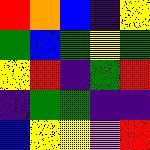[["red", "orange", "blue", "indigo", "yellow"], ["green", "blue", "green", "yellow", "green"], ["yellow", "red", "indigo", "green", "red"], ["indigo", "green", "green", "indigo", "indigo"], ["blue", "yellow", "yellow", "violet", "red"]]